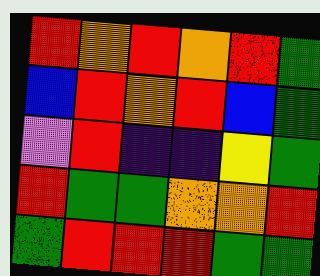[["red", "orange", "red", "orange", "red", "green"], ["blue", "red", "orange", "red", "blue", "green"], ["violet", "red", "indigo", "indigo", "yellow", "green"], ["red", "green", "green", "orange", "orange", "red"], ["green", "red", "red", "red", "green", "green"]]